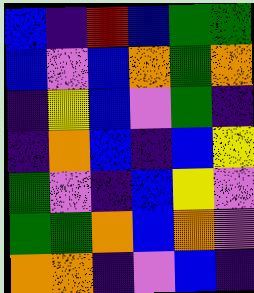[["blue", "indigo", "red", "blue", "green", "green"], ["blue", "violet", "blue", "orange", "green", "orange"], ["indigo", "yellow", "blue", "violet", "green", "indigo"], ["indigo", "orange", "blue", "indigo", "blue", "yellow"], ["green", "violet", "indigo", "blue", "yellow", "violet"], ["green", "green", "orange", "blue", "orange", "violet"], ["orange", "orange", "indigo", "violet", "blue", "indigo"]]